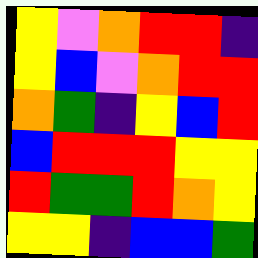[["yellow", "violet", "orange", "red", "red", "indigo"], ["yellow", "blue", "violet", "orange", "red", "red"], ["orange", "green", "indigo", "yellow", "blue", "red"], ["blue", "red", "red", "red", "yellow", "yellow"], ["red", "green", "green", "red", "orange", "yellow"], ["yellow", "yellow", "indigo", "blue", "blue", "green"]]